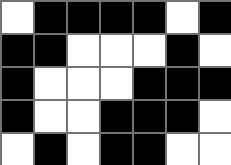[["white", "black", "black", "black", "black", "white", "black"], ["black", "black", "white", "white", "white", "black", "white"], ["black", "white", "white", "white", "black", "black", "black"], ["black", "white", "white", "black", "black", "black", "white"], ["white", "black", "white", "black", "black", "white", "white"]]